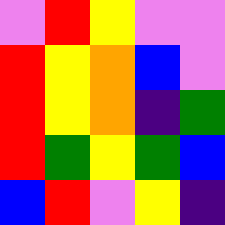[["violet", "red", "yellow", "violet", "violet"], ["red", "yellow", "orange", "blue", "violet"], ["red", "yellow", "orange", "indigo", "green"], ["red", "green", "yellow", "green", "blue"], ["blue", "red", "violet", "yellow", "indigo"]]